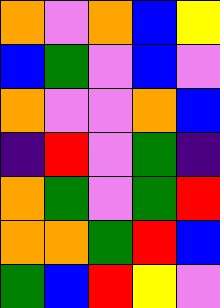[["orange", "violet", "orange", "blue", "yellow"], ["blue", "green", "violet", "blue", "violet"], ["orange", "violet", "violet", "orange", "blue"], ["indigo", "red", "violet", "green", "indigo"], ["orange", "green", "violet", "green", "red"], ["orange", "orange", "green", "red", "blue"], ["green", "blue", "red", "yellow", "violet"]]